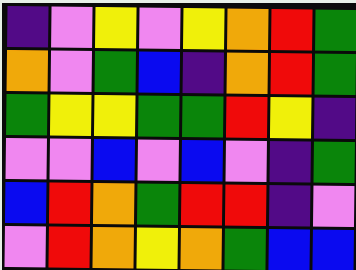[["indigo", "violet", "yellow", "violet", "yellow", "orange", "red", "green"], ["orange", "violet", "green", "blue", "indigo", "orange", "red", "green"], ["green", "yellow", "yellow", "green", "green", "red", "yellow", "indigo"], ["violet", "violet", "blue", "violet", "blue", "violet", "indigo", "green"], ["blue", "red", "orange", "green", "red", "red", "indigo", "violet"], ["violet", "red", "orange", "yellow", "orange", "green", "blue", "blue"]]